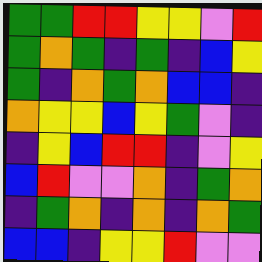[["green", "green", "red", "red", "yellow", "yellow", "violet", "red"], ["green", "orange", "green", "indigo", "green", "indigo", "blue", "yellow"], ["green", "indigo", "orange", "green", "orange", "blue", "blue", "indigo"], ["orange", "yellow", "yellow", "blue", "yellow", "green", "violet", "indigo"], ["indigo", "yellow", "blue", "red", "red", "indigo", "violet", "yellow"], ["blue", "red", "violet", "violet", "orange", "indigo", "green", "orange"], ["indigo", "green", "orange", "indigo", "orange", "indigo", "orange", "green"], ["blue", "blue", "indigo", "yellow", "yellow", "red", "violet", "violet"]]